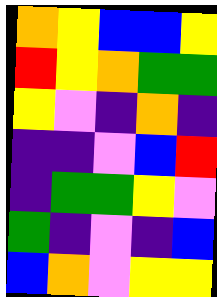[["orange", "yellow", "blue", "blue", "yellow"], ["red", "yellow", "orange", "green", "green"], ["yellow", "violet", "indigo", "orange", "indigo"], ["indigo", "indigo", "violet", "blue", "red"], ["indigo", "green", "green", "yellow", "violet"], ["green", "indigo", "violet", "indigo", "blue"], ["blue", "orange", "violet", "yellow", "yellow"]]